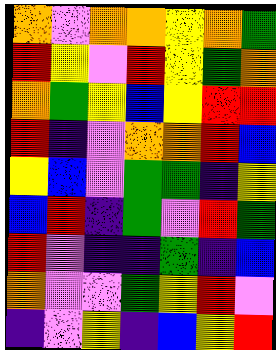[["orange", "violet", "orange", "orange", "yellow", "orange", "green"], ["red", "yellow", "violet", "red", "yellow", "green", "orange"], ["orange", "green", "yellow", "blue", "yellow", "red", "red"], ["red", "indigo", "violet", "orange", "orange", "red", "blue"], ["yellow", "blue", "violet", "green", "green", "indigo", "yellow"], ["blue", "red", "indigo", "green", "violet", "red", "green"], ["red", "violet", "indigo", "indigo", "green", "indigo", "blue"], ["orange", "violet", "violet", "green", "yellow", "red", "violet"], ["indigo", "violet", "yellow", "indigo", "blue", "yellow", "red"]]